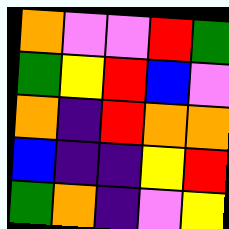[["orange", "violet", "violet", "red", "green"], ["green", "yellow", "red", "blue", "violet"], ["orange", "indigo", "red", "orange", "orange"], ["blue", "indigo", "indigo", "yellow", "red"], ["green", "orange", "indigo", "violet", "yellow"]]